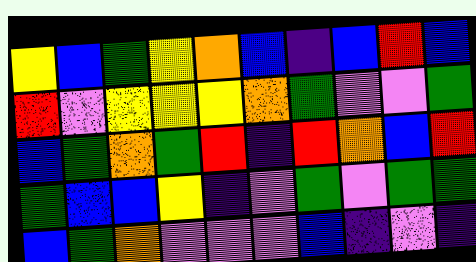[["yellow", "blue", "green", "yellow", "orange", "blue", "indigo", "blue", "red", "blue"], ["red", "violet", "yellow", "yellow", "yellow", "orange", "green", "violet", "violet", "green"], ["blue", "green", "orange", "green", "red", "indigo", "red", "orange", "blue", "red"], ["green", "blue", "blue", "yellow", "indigo", "violet", "green", "violet", "green", "green"], ["blue", "green", "orange", "violet", "violet", "violet", "blue", "indigo", "violet", "indigo"]]